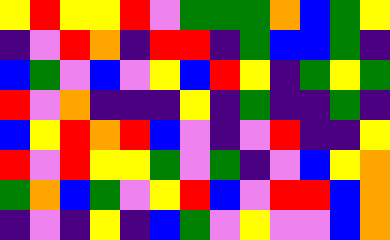[["yellow", "red", "yellow", "yellow", "red", "violet", "green", "green", "green", "orange", "blue", "green", "yellow"], ["indigo", "violet", "red", "orange", "indigo", "red", "red", "indigo", "green", "blue", "blue", "green", "indigo"], ["blue", "green", "violet", "blue", "violet", "yellow", "blue", "red", "yellow", "indigo", "green", "yellow", "green"], ["red", "violet", "orange", "indigo", "indigo", "indigo", "yellow", "indigo", "green", "indigo", "indigo", "green", "indigo"], ["blue", "yellow", "red", "orange", "red", "blue", "violet", "indigo", "violet", "red", "indigo", "indigo", "yellow"], ["red", "violet", "red", "yellow", "yellow", "green", "violet", "green", "indigo", "violet", "blue", "yellow", "orange"], ["green", "orange", "blue", "green", "violet", "yellow", "red", "blue", "violet", "red", "red", "blue", "orange"], ["indigo", "violet", "indigo", "yellow", "indigo", "blue", "green", "violet", "yellow", "violet", "violet", "blue", "orange"]]